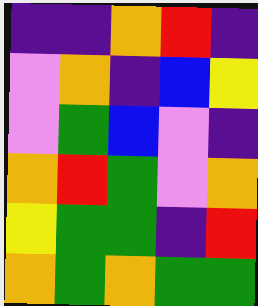[["indigo", "indigo", "orange", "red", "indigo"], ["violet", "orange", "indigo", "blue", "yellow"], ["violet", "green", "blue", "violet", "indigo"], ["orange", "red", "green", "violet", "orange"], ["yellow", "green", "green", "indigo", "red"], ["orange", "green", "orange", "green", "green"]]